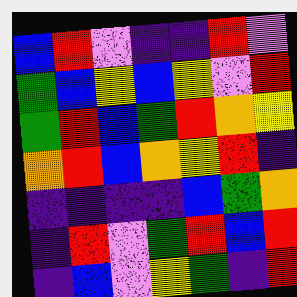[["blue", "red", "violet", "indigo", "indigo", "red", "violet"], ["green", "blue", "yellow", "blue", "yellow", "violet", "red"], ["green", "red", "blue", "green", "red", "orange", "yellow"], ["orange", "red", "blue", "orange", "yellow", "red", "indigo"], ["indigo", "indigo", "indigo", "indigo", "blue", "green", "orange"], ["indigo", "red", "violet", "green", "red", "blue", "red"], ["indigo", "blue", "violet", "yellow", "green", "indigo", "red"]]